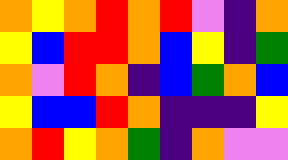[["orange", "yellow", "orange", "red", "orange", "red", "violet", "indigo", "orange"], ["yellow", "blue", "red", "red", "orange", "blue", "yellow", "indigo", "green"], ["orange", "violet", "red", "orange", "indigo", "blue", "green", "orange", "blue"], ["yellow", "blue", "blue", "red", "orange", "indigo", "indigo", "indigo", "yellow"], ["orange", "red", "yellow", "orange", "green", "indigo", "orange", "violet", "violet"]]